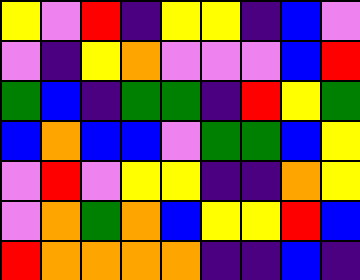[["yellow", "violet", "red", "indigo", "yellow", "yellow", "indigo", "blue", "violet"], ["violet", "indigo", "yellow", "orange", "violet", "violet", "violet", "blue", "red"], ["green", "blue", "indigo", "green", "green", "indigo", "red", "yellow", "green"], ["blue", "orange", "blue", "blue", "violet", "green", "green", "blue", "yellow"], ["violet", "red", "violet", "yellow", "yellow", "indigo", "indigo", "orange", "yellow"], ["violet", "orange", "green", "orange", "blue", "yellow", "yellow", "red", "blue"], ["red", "orange", "orange", "orange", "orange", "indigo", "indigo", "blue", "indigo"]]